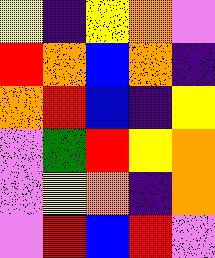[["yellow", "indigo", "yellow", "orange", "violet"], ["red", "orange", "blue", "orange", "indigo"], ["orange", "red", "blue", "indigo", "yellow"], ["violet", "green", "red", "yellow", "orange"], ["violet", "yellow", "orange", "indigo", "orange"], ["violet", "red", "blue", "red", "violet"]]